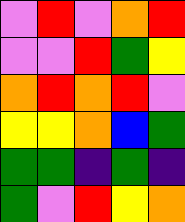[["violet", "red", "violet", "orange", "red"], ["violet", "violet", "red", "green", "yellow"], ["orange", "red", "orange", "red", "violet"], ["yellow", "yellow", "orange", "blue", "green"], ["green", "green", "indigo", "green", "indigo"], ["green", "violet", "red", "yellow", "orange"]]